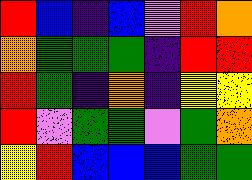[["red", "blue", "indigo", "blue", "violet", "red", "orange"], ["orange", "green", "green", "green", "indigo", "red", "red"], ["red", "green", "indigo", "orange", "indigo", "yellow", "yellow"], ["red", "violet", "green", "green", "violet", "green", "orange"], ["yellow", "red", "blue", "blue", "blue", "green", "green"]]